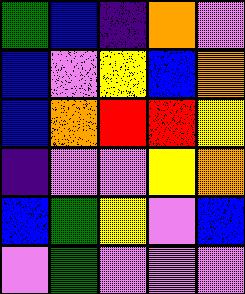[["green", "blue", "indigo", "orange", "violet"], ["blue", "violet", "yellow", "blue", "orange"], ["blue", "orange", "red", "red", "yellow"], ["indigo", "violet", "violet", "yellow", "orange"], ["blue", "green", "yellow", "violet", "blue"], ["violet", "green", "violet", "violet", "violet"]]